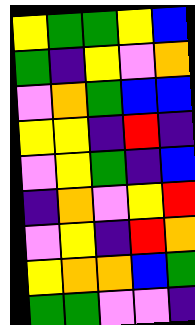[["yellow", "green", "green", "yellow", "blue"], ["green", "indigo", "yellow", "violet", "orange"], ["violet", "orange", "green", "blue", "blue"], ["yellow", "yellow", "indigo", "red", "indigo"], ["violet", "yellow", "green", "indigo", "blue"], ["indigo", "orange", "violet", "yellow", "red"], ["violet", "yellow", "indigo", "red", "orange"], ["yellow", "orange", "orange", "blue", "green"], ["green", "green", "violet", "violet", "indigo"]]